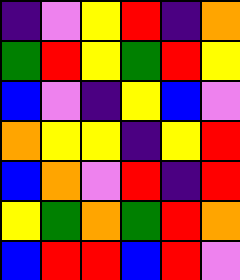[["indigo", "violet", "yellow", "red", "indigo", "orange"], ["green", "red", "yellow", "green", "red", "yellow"], ["blue", "violet", "indigo", "yellow", "blue", "violet"], ["orange", "yellow", "yellow", "indigo", "yellow", "red"], ["blue", "orange", "violet", "red", "indigo", "red"], ["yellow", "green", "orange", "green", "red", "orange"], ["blue", "red", "red", "blue", "red", "violet"]]